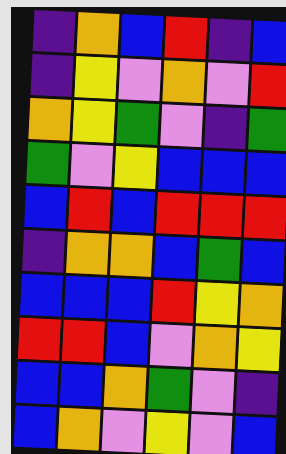[["indigo", "orange", "blue", "red", "indigo", "blue"], ["indigo", "yellow", "violet", "orange", "violet", "red"], ["orange", "yellow", "green", "violet", "indigo", "green"], ["green", "violet", "yellow", "blue", "blue", "blue"], ["blue", "red", "blue", "red", "red", "red"], ["indigo", "orange", "orange", "blue", "green", "blue"], ["blue", "blue", "blue", "red", "yellow", "orange"], ["red", "red", "blue", "violet", "orange", "yellow"], ["blue", "blue", "orange", "green", "violet", "indigo"], ["blue", "orange", "violet", "yellow", "violet", "blue"]]